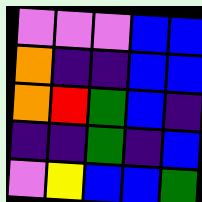[["violet", "violet", "violet", "blue", "blue"], ["orange", "indigo", "indigo", "blue", "blue"], ["orange", "red", "green", "blue", "indigo"], ["indigo", "indigo", "green", "indigo", "blue"], ["violet", "yellow", "blue", "blue", "green"]]